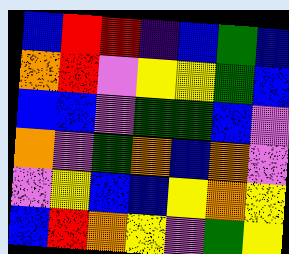[["blue", "red", "red", "indigo", "blue", "green", "blue"], ["orange", "red", "violet", "yellow", "yellow", "green", "blue"], ["blue", "blue", "violet", "green", "green", "blue", "violet"], ["orange", "violet", "green", "orange", "blue", "orange", "violet"], ["violet", "yellow", "blue", "blue", "yellow", "orange", "yellow"], ["blue", "red", "orange", "yellow", "violet", "green", "yellow"]]